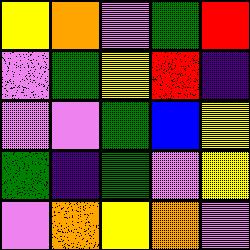[["yellow", "orange", "violet", "green", "red"], ["violet", "green", "yellow", "red", "indigo"], ["violet", "violet", "green", "blue", "yellow"], ["green", "indigo", "green", "violet", "yellow"], ["violet", "orange", "yellow", "orange", "violet"]]